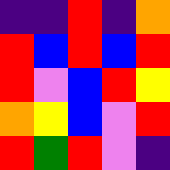[["indigo", "indigo", "red", "indigo", "orange"], ["red", "blue", "red", "blue", "red"], ["red", "violet", "blue", "red", "yellow"], ["orange", "yellow", "blue", "violet", "red"], ["red", "green", "red", "violet", "indigo"]]